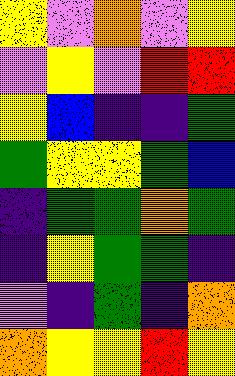[["yellow", "violet", "orange", "violet", "yellow"], ["violet", "yellow", "violet", "red", "red"], ["yellow", "blue", "indigo", "indigo", "green"], ["green", "yellow", "yellow", "green", "blue"], ["indigo", "green", "green", "orange", "green"], ["indigo", "yellow", "green", "green", "indigo"], ["violet", "indigo", "green", "indigo", "orange"], ["orange", "yellow", "yellow", "red", "yellow"]]